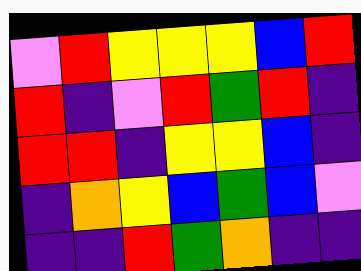[["violet", "red", "yellow", "yellow", "yellow", "blue", "red"], ["red", "indigo", "violet", "red", "green", "red", "indigo"], ["red", "red", "indigo", "yellow", "yellow", "blue", "indigo"], ["indigo", "orange", "yellow", "blue", "green", "blue", "violet"], ["indigo", "indigo", "red", "green", "orange", "indigo", "indigo"]]